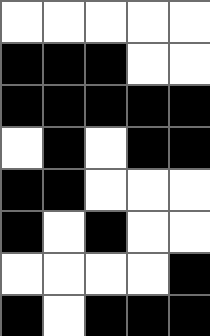[["white", "white", "white", "white", "white"], ["black", "black", "black", "white", "white"], ["black", "black", "black", "black", "black"], ["white", "black", "white", "black", "black"], ["black", "black", "white", "white", "white"], ["black", "white", "black", "white", "white"], ["white", "white", "white", "white", "black"], ["black", "white", "black", "black", "black"]]